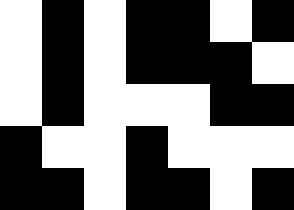[["white", "black", "white", "black", "black", "white", "black"], ["white", "black", "white", "black", "black", "black", "white"], ["white", "black", "white", "white", "white", "black", "black"], ["black", "white", "white", "black", "white", "white", "white"], ["black", "black", "white", "black", "black", "white", "black"]]